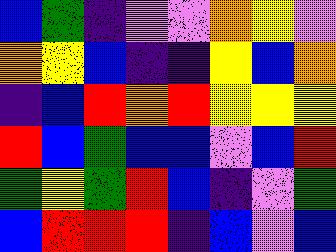[["blue", "green", "indigo", "violet", "violet", "orange", "yellow", "violet"], ["orange", "yellow", "blue", "indigo", "indigo", "yellow", "blue", "orange"], ["indigo", "blue", "red", "orange", "red", "yellow", "yellow", "yellow"], ["red", "blue", "green", "blue", "blue", "violet", "blue", "red"], ["green", "yellow", "green", "red", "blue", "indigo", "violet", "green"], ["blue", "red", "red", "red", "indigo", "blue", "violet", "blue"]]